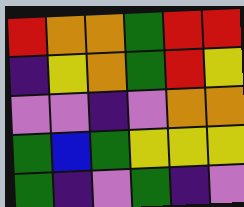[["red", "orange", "orange", "green", "red", "red"], ["indigo", "yellow", "orange", "green", "red", "yellow"], ["violet", "violet", "indigo", "violet", "orange", "orange"], ["green", "blue", "green", "yellow", "yellow", "yellow"], ["green", "indigo", "violet", "green", "indigo", "violet"]]